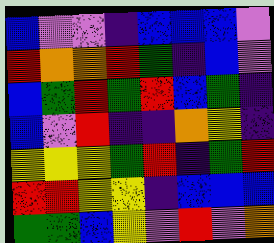[["blue", "violet", "violet", "indigo", "blue", "blue", "blue", "violet"], ["red", "orange", "orange", "red", "green", "indigo", "blue", "violet"], ["blue", "green", "red", "green", "red", "blue", "green", "indigo"], ["blue", "violet", "red", "indigo", "indigo", "orange", "yellow", "indigo"], ["yellow", "yellow", "yellow", "green", "red", "indigo", "green", "red"], ["red", "red", "yellow", "yellow", "indigo", "blue", "blue", "blue"], ["green", "green", "blue", "yellow", "violet", "red", "violet", "orange"]]